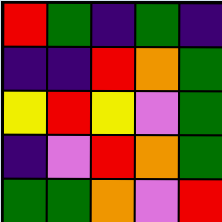[["red", "green", "indigo", "green", "indigo"], ["indigo", "indigo", "red", "orange", "green"], ["yellow", "red", "yellow", "violet", "green"], ["indigo", "violet", "red", "orange", "green"], ["green", "green", "orange", "violet", "red"]]